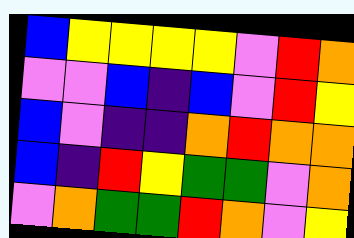[["blue", "yellow", "yellow", "yellow", "yellow", "violet", "red", "orange"], ["violet", "violet", "blue", "indigo", "blue", "violet", "red", "yellow"], ["blue", "violet", "indigo", "indigo", "orange", "red", "orange", "orange"], ["blue", "indigo", "red", "yellow", "green", "green", "violet", "orange"], ["violet", "orange", "green", "green", "red", "orange", "violet", "yellow"]]